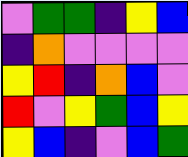[["violet", "green", "green", "indigo", "yellow", "blue"], ["indigo", "orange", "violet", "violet", "violet", "violet"], ["yellow", "red", "indigo", "orange", "blue", "violet"], ["red", "violet", "yellow", "green", "blue", "yellow"], ["yellow", "blue", "indigo", "violet", "blue", "green"]]